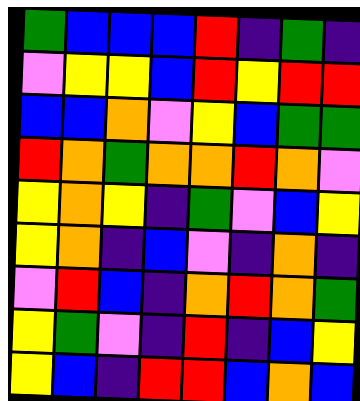[["green", "blue", "blue", "blue", "red", "indigo", "green", "indigo"], ["violet", "yellow", "yellow", "blue", "red", "yellow", "red", "red"], ["blue", "blue", "orange", "violet", "yellow", "blue", "green", "green"], ["red", "orange", "green", "orange", "orange", "red", "orange", "violet"], ["yellow", "orange", "yellow", "indigo", "green", "violet", "blue", "yellow"], ["yellow", "orange", "indigo", "blue", "violet", "indigo", "orange", "indigo"], ["violet", "red", "blue", "indigo", "orange", "red", "orange", "green"], ["yellow", "green", "violet", "indigo", "red", "indigo", "blue", "yellow"], ["yellow", "blue", "indigo", "red", "red", "blue", "orange", "blue"]]